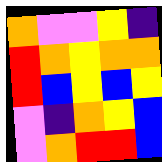[["orange", "violet", "violet", "yellow", "indigo"], ["red", "orange", "yellow", "orange", "orange"], ["red", "blue", "yellow", "blue", "yellow"], ["violet", "indigo", "orange", "yellow", "blue"], ["violet", "orange", "red", "red", "blue"]]